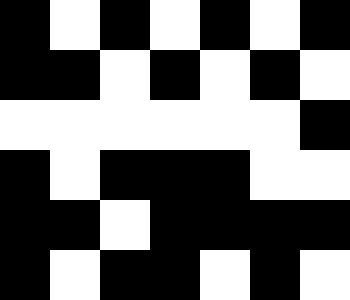[["black", "white", "black", "white", "black", "white", "black"], ["black", "black", "white", "black", "white", "black", "white"], ["white", "white", "white", "white", "white", "white", "black"], ["black", "white", "black", "black", "black", "white", "white"], ["black", "black", "white", "black", "black", "black", "black"], ["black", "white", "black", "black", "white", "black", "white"]]